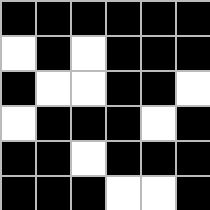[["black", "black", "black", "black", "black", "black"], ["white", "black", "white", "black", "black", "black"], ["black", "white", "white", "black", "black", "white"], ["white", "black", "black", "black", "white", "black"], ["black", "black", "white", "black", "black", "black"], ["black", "black", "black", "white", "white", "black"]]